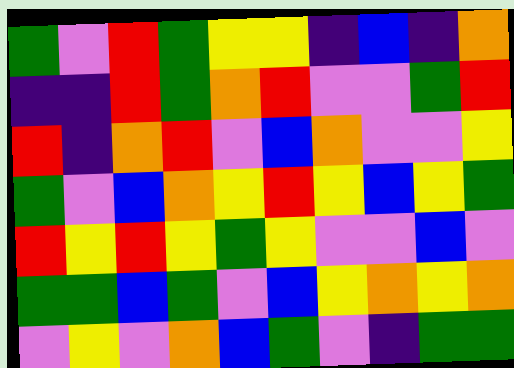[["green", "violet", "red", "green", "yellow", "yellow", "indigo", "blue", "indigo", "orange"], ["indigo", "indigo", "red", "green", "orange", "red", "violet", "violet", "green", "red"], ["red", "indigo", "orange", "red", "violet", "blue", "orange", "violet", "violet", "yellow"], ["green", "violet", "blue", "orange", "yellow", "red", "yellow", "blue", "yellow", "green"], ["red", "yellow", "red", "yellow", "green", "yellow", "violet", "violet", "blue", "violet"], ["green", "green", "blue", "green", "violet", "blue", "yellow", "orange", "yellow", "orange"], ["violet", "yellow", "violet", "orange", "blue", "green", "violet", "indigo", "green", "green"]]